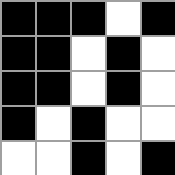[["black", "black", "black", "white", "black"], ["black", "black", "white", "black", "white"], ["black", "black", "white", "black", "white"], ["black", "white", "black", "white", "white"], ["white", "white", "black", "white", "black"]]